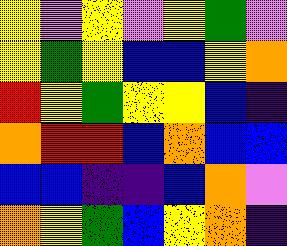[["yellow", "violet", "yellow", "violet", "yellow", "green", "violet"], ["yellow", "green", "yellow", "blue", "blue", "yellow", "orange"], ["red", "yellow", "green", "yellow", "yellow", "blue", "indigo"], ["orange", "red", "red", "blue", "orange", "blue", "blue"], ["blue", "blue", "indigo", "indigo", "blue", "orange", "violet"], ["orange", "yellow", "green", "blue", "yellow", "orange", "indigo"]]